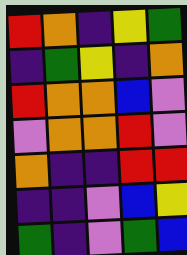[["red", "orange", "indigo", "yellow", "green"], ["indigo", "green", "yellow", "indigo", "orange"], ["red", "orange", "orange", "blue", "violet"], ["violet", "orange", "orange", "red", "violet"], ["orange", "indigo", "indigo", "red", "red"], ["indigo", "indigo", "violet", "blue", "yellow"], ["green", "indigo", "violet", "green", "blue"]]